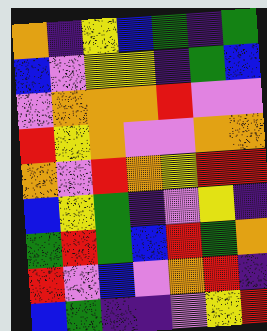[["orange", "indigo", "yellow", "blue", "green", "indigo", "green"], ["blue", "violet", "yellow", "yellow", "indigo", "green", "blue"], ["violet", "orange", "orange", "orange", "red", "violet", "violet"], ["red", "yellow", "orange", "violet", "violet", "orange", "orange"], ["orange", "violet", "red", "orange", "yellow", "red", "red"], ["blue", "yellow", "green", "indigo", "violet", "yellow", "indigo"], ["green", "red", "green", "blue", "red", "green", "orange"], ["red", "violet", "blue", "violet", "orange", "red", "indigo"], ["blue", "green", "indigo", "indigo", "violet", "yellow", "red"]]